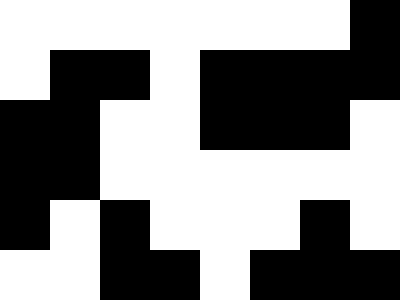[["white", "white", "white", "white", "white", "white", "white", "black"], ["white", "black", "black", "white", "black", "black", "black", "black"], ["black", "black", "white", "white", "black", "black", "black", "white"], ["black", "black", "white", "white", "white", "white", "white", "white"], ["black", "white", "black", "white", "white", "white", "black", "white"], ["white", "white", "black", "black", "white", "black", "black", "black"]]